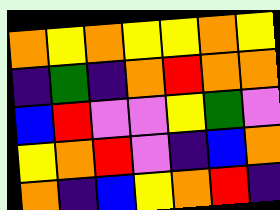[["orange", "yellow", "orange", "yellow", "yellow", "orange", "yellow"], ["indigo", "green", "indigo", "orange", "red", "orange", "orange"], ["blue", "red", "violet", "violet", "yellow", "green", "violet"], ["yellow", "orange", "red", "violet", "indigo", "blue", "orange"], ["orange", "indigo", "blue", "yellow", "orange", "red", "indigo"]]